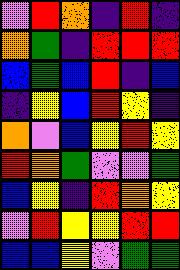[["violet", "red", "orange", "indigo", "red", "indigo"], ["orange", "green", "indigo", "red", "red", "red"], ["blue", "green", "blue", "red", "indigo", "blue"], ["indigo", "yellow", "blue", "red", "yellow", "indigo"], ["orange", "violet", "blue", "yellow", "red", "yellow"], ["red", "orange", "green", "violet", "violet", "green"], ["blue", "yellow", "indigo", "red", "orange", "yellow"], ["violet", "red", "yellow", "yellow", "red", "red"], ["blue", "blue", "yellow", "violet", "green", "green"]]